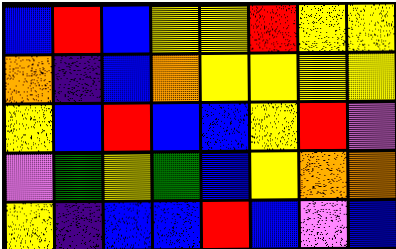[["blue", "red", "blue", "yellow", "yellow", "red", "yellow", "yellow"], ["orange", "indigo", "blue", "orange", "yellow", "yellow", "yellow", "yellow"], ["yellow", "blue", "red", "blue", "blue", "yellow", "red", "violet"], ["violet", "green", "yellow", "green", "blue", "yellow", "orange", "orange"], ["yellow", "indigo", "blue", "blue", "red", "blue", "violet", "blue"]]